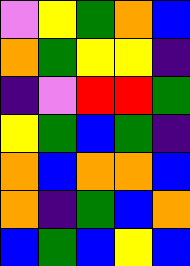[["violet", "yellow", "green", "orange", "blue"], ["orange", "green", "yellow", "yellow", "indigo"], ["indigo", "violet", "red", "red", "green"], ["yellow", "green", "blue", "green", "indigo"], ["orange", "blue", "orange", "orange", "blue"], ["orange", "indigo", "green", "blue", "orange"], ["blue", "green", "blue", "yellow", "blue"]]